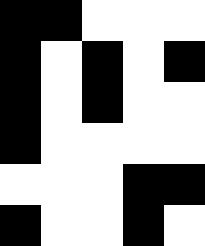[["black", "black", "white", "white", "white"], ["black", "white", "black", "white", "black"], ["black", "white", "black", "white", "white"], ["black", "white", "white", "white", "white"], ["white", "white", "white", "black", "black"], ["black", "white", "white", "black", "white"]]